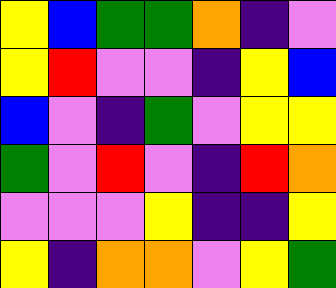[["yellow", "blue", "green", "green", "orange", "indigo", "violet"], ["yellow", "red", "violet", "violet", "indigo", "yellow", "blue"], ["blue", "violet", "indigo", "green", "violet", "yellow", "yellow"], ["green", "violet", "red", "violet", "indigo", "red", "orange"], ["violet", "violet", "violet", "yellow", "indigo", "indigo", "yellow"], ["yellow", "indigo", "orange", "orange", "violet", "yellow", "green"]]